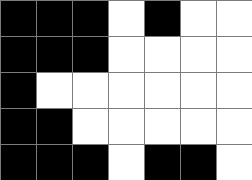[["black", "black", "black", "white", "black", "white", "white"], ["black", "black", "black", "white", "white", "white", "white"], ["black", "white", "white", "white", "white", "white", "white"], ["black", "black", "white", "white", "white", "white", "white"], ["black", "black", "black", "white", "black", "black", "white"]]